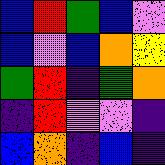[["blue", "red", "green", "blue", "violet"], ["blue", "violet", "blue", "orange", "yellow"], ["green", "red", "indigo", "green", "orange"], ["indigo", "red", "violet", "violet", "indigo"], ["blue", "orange", "indigo", "blue", "indigo"]]